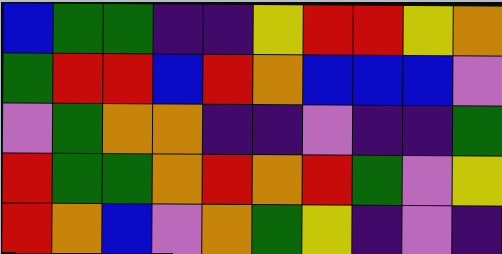[["blue", "green", "green", "indigo", "indigo", "yellow", "red", "red", "yellow", "orange"], ["green", "red", "red", "blue", "red", "orange", "blue", "blue", "blue", "violet"], ["violet", "green", "orange", "orange", "indigo", "indigo", "violet", "indigo", "indigo", "green"], ["red", "green", "green", "orange", "red", "orange", "red", "green", "violet", "yellow"], ["red", "orange", "blue", "violet", "orange", "green", "yellow", "indigo", "violet", "indigo"]]